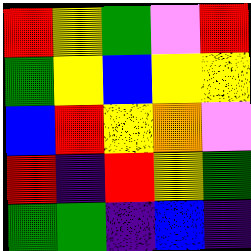[["red", "yellow", "green", "violet", "red"], ["green", "yellow", "blue", "yellow", "yellow"], ["blue", "red", "yellow", "orange", "violet"], ["red", "indigo", "red", "yellow", "green"], ["green", "green", "indigo", "blue", "indigo"]]